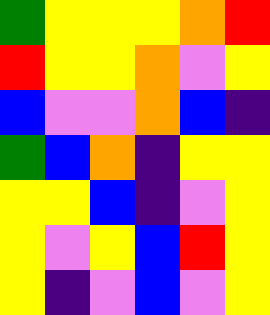[["green", "yellow", "yellow", "yellow", "orange", "red"], ["red", "yellow", "yellow", "orange", "violet", "yellow"], ["blue", "violet", "violet", "orange", "blue", "indigo"], ["green", "blue", "orange", "indigo", "yellow", "yellow"], ["yellow", "yellow", "blue", "indigo", "violet", "yellow"], ["yellow", "violet", "yellow", "blue", "red", "yellow"], ["yellow", "indigo", "violet", "blue", "violet", "yellow"]]